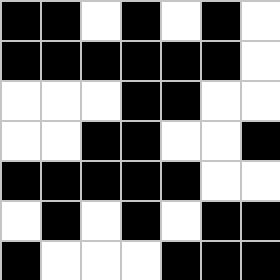[["black", "black", "white", "black", "white", "black", "white"], ["black", "black", "black", "black", "black", "black", "white"], ["white", "white", "white", "black", "black", "white", "white"], ["white", "white", "black", "black", "white", "white", "black"], ["black", "black", "black", "black", "black", "white", "white"], ["white", "black", "white", "black", "white", "black", "black"], ["black", "white", "white", "white", "black", "black", "black"]]